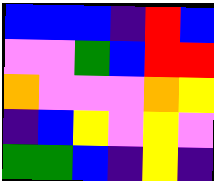[["blue", "blue", "blue", "indigo", "red", "blue"], ["violet", "violet", "green", "blue", "red", "red"], ["orange", "violet", "violet", "violet", "orange", "yellow"], ["indigo", "blue", "yellow", "violet", "yellow", "violet"], ["green", "green", "blue", "indigo", "yellow", "indigo"]]